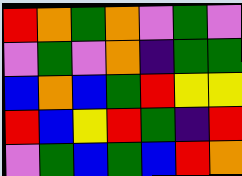[["red", "orange", "green", "orange", "violet", "green", "violet"], ["violet", "green", "violet", "orange", "indigo", "green", "green"], ["blue", "orange", "blue", "green", "red", "yellow", "yellow"], ["red", "blue", "yellow", "red", "green", "indigo", "red"], ["violet", "green", "blue", "green", "blue", "red", "orange"]]